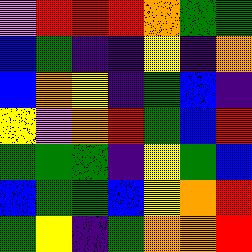[["violet", "red", "red", "red", "orange", "green", "green"], ["blue", "green", "indigo", "indigo", "yellow", "indigo", "orange"], ["blue", "orange", "yellow", "indigo", "green", "blue", "indigo"], ["yellow", "violet", "orange", "red", "green", "blue", "red"], ["green", "green", "green", "indigo", "yellow", "green", "blue"], ["blue", "green", "green", "blue", "yellow", "orange", "red"], ["green", "yellow", "indigo", "green", "orange", "orange", "red"]]